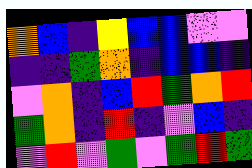[["orange", "blue", "indigo", "yellow", "blue", "blue", "violet", "violet"], ["indigo", "indigo", "green", "orange", "indigo", "blue", "blue", "indigo"], ["violet", "orange", "indigo", "blue", "red", "green", "orange", "red"], ["green", "orange", "indigo", "red", "indigo", "violet", "blue", "indigo"], ["violet", "red", "violet", "green", "violet", "green", "red", "green"]]